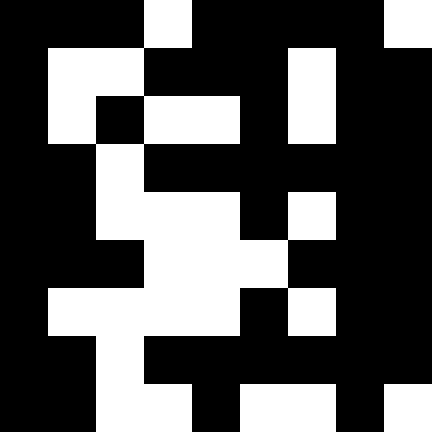[["black", "black", "black", "white", "black", "black", "black", "black", "white"], ["black", "white", "white", "black", "black", "black", "white", "black", "black"], ["black", "white", "black", "white", "white", "black", "white", "black", "black"], ["black", "black", "white", "black", "black", "black", "black", "black", "black"], ["black", "black", "white", "white", "white", "black", "white", "black", "black"], ["black", "black", "black", "white", "white", "white", "black", "black", "black"], ["black", "white", "white", "white", "white", "black", "white", "black", "black"], ["black", "black", "white", "black", "black", "black", "black", "black", "black"], ["black", "black", "white", "white", "black", "white", "white", "black", "white"]]